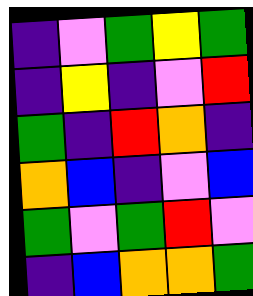[["indigo", "violet", "green", "yellow", "green"], ["indigo", "yellow", "indigo", "violet", "red"], ["green", "indigo", "red", "orange", "indigo"], ["orange", "blue", "indigo", "violet", "blue"], ["green", "violet", "green", "red", "violet"], ["indigo", "blue", "orange", "orange", "green"]]